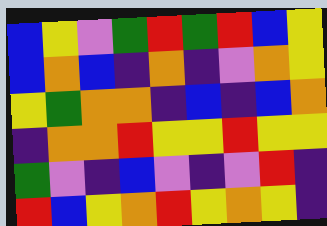[["blue", "yellow", "violet", "green", "red", "green", "red", "blue", "yellow"], ["blue", "orange", "blue", "indigo", "orange", "indigo", "violet", "orange", "yellow"], ["yellow", "green", "orange", "orange", "indigo", "blue", "indigo", "blue", "orange"], ["indigo", "orange", "orange", "red", "yellow", "yellow", "red", "yellow", "yellow"], ["green", "violet", "indigo", "blue", "violet", "indigo", "violet", "red", "indigo"], ["red", "blue", "yellow", "orange", "red", "yellow", "orange", "yellow", "indigo"]]